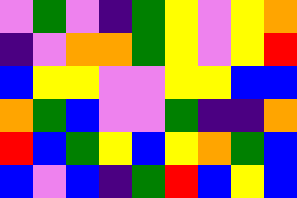[["violet", "green", "violet", "indigo", "green", "yellow", "violet", "yellow", "orange"], ["indigo", "violet", "orange", "orange", "green", "yellow", "violet", "yellow", "red"], ["blue", "yellow", "yellow", "violet", "violet", "yellow", "yellow", "blue", "blue"], ["orange", "green", "blue", "violet", "violet", "green", "indigo", "indigo", "orange"], ["red", "blue", "green", "yellow", "blue", "yellow", "orange", "green", "blue"], ["blue", "violet", "blue", "indigo", "green", "red", "blue", "yellow", "blue"]]